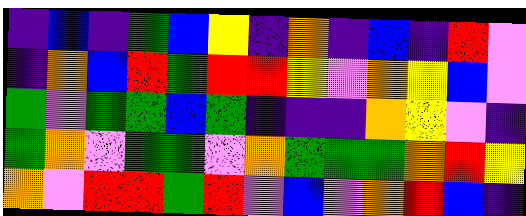[["indigo", "blue", "indigo", "green", "blue", "yellow", "indigo", "orange", "indigo", "blue", "indigo", "red", "violet"], ["indigo", "orange", "blue", "red", "green", "red", "red", "yellow", "violet", "orange", "yellow", "blue", "violet"], ["green", "violet", "green", "green", "blue", "green", "indigo", "indigo", "indigo", "orange", "yellow", "violet", "indigo"], ["green", "orange", "violet", "green", "green", "violet", "orange", "green", "green", "green", "orange", "red", "yellow"], ["orange", "violet", "red", "red", "green", "red", "violet", "blue", "violet", "orange", "red", "blue", "indigo"]]